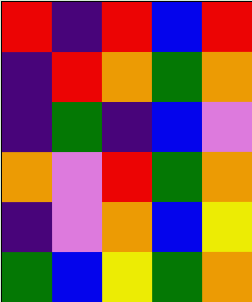[["red", "indigo", "red", "blue", "red"], ["indigo", "red", "orange", "green", "orange"], ["indigo", "green", "indigo", "blue", "violet"], ["orange", "violet", "red", "green", "orange"], ["indigo", "violet", "orange", "blue", "yellow"], ["green", "blue", "yellow", "green", "orange"]]